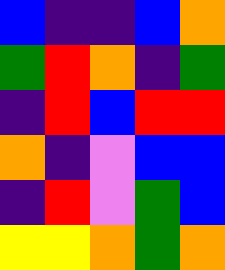[["blue", "indigo", "indigo", "blue", "orange"], ["green", "red", "orange", "indigo", "green"], ["indigo", "red", "blue", "red", "red"], ["orange", "indigo", "violet", "blue", "blue"], ["indigo", "red", "violet", "green", "blue"], ["yellow", "yellow", "orange", "green", "orange"]]